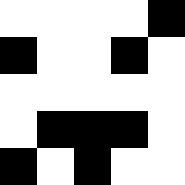[["white", "white", "white", "white", "black"], ["black", "white", "white", "black", "white"], ["white", "white", "white", "white", "white"], ["white", "black", "black", "black", "white"], ["black", "white", "black", "white", "white"]]